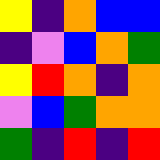[["yellow", "indigo", "orange", "blue", "blue"], ["indigo", "violet", "blue", "orange", "green"], ["yellow", "red", "orange", "indigo", "orange"], ["violet", "blue", "green", "orange", "orange"], ["green", "indigo", "red", "indigo", "red"]]